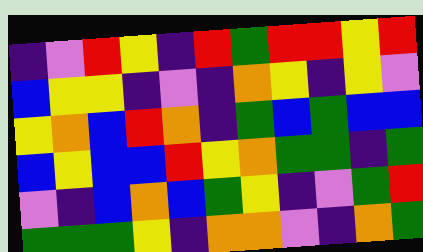[["indigo", "violet", "red", "yellow", "indigo", "red", "green", "red", "red", "yellow", "red"], ["blue", "yellow", "yellow", "indigo", "violet", "indigo", "orange", "yellow", "indigo", "yellow", "violet"], ["yellow", "orange", "blue", "red", "orange", "indigo", "green", "blue", "green", "blue", "blue"], ["blue", "yellow", "blue", "blue", "red", "yellow", "orange", "green", "green", "indigo", "green"], ["violet", "indigo", "blue", "orange", "blue", "green", "yellow", "indigo", "violet", "green", "red"], ["green", "green", "green", "yellow", "indigo", "orange", "orange", "violet", "indigo", "orange", "green"]]